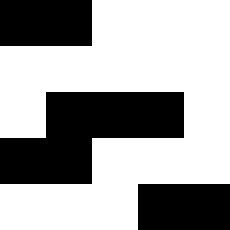[["black", "black", "white", "white", "white"], ["white", "white", "white", "white", "white"], ["white", "black", "black", "black", "white"], ["black", "black", "white", "white", "white"], ["white", "white", "white", "black", "black"]]